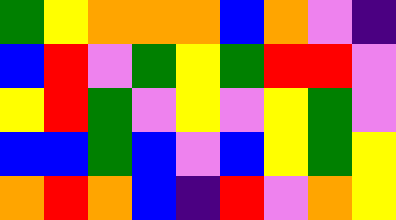[["green", "yellow", "orange", "orange", "orange", "blue", "orange", "violet", "indigo"], ["blue", "red", "violet", "green", "yellow", "green", "red", "red", "violet"], ["yellow", "red", "green", "violet", "yellow", "violet", "yellow", "green", "violet"], ["blue", "blue", "green", "blue", "violet", "blue", "yellow", "green", "yellow"], ["orange", "red", "orange", "blue", "indigo", "red", "violet", "orange", "yellow"]]